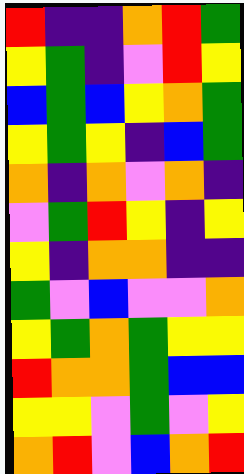[["red", "indigo", "indigo", "orange", "red", "green"], ["yellow", "green", "indigo", "violet", "red", "yellow"], ["blue", "green", "blue", "yellow", "orange", "green"], ["yellow", "green", "yellow", "indigo", "blue", "green"], ["orange", "indigo", "orange", "violet", "orange", "indigo"], ["violet", "green", "red", "yellow", "indigo", "yellow"], ["yellow", "indigo", "orange", "orange", "indigo", "indigo"], ["green", "violet", "blue", "violet", "violet", "orange"], ["yellow", "green", "orange", "green", "yellow", "yellow"], ["red", "orange", "orange", "green", "blue", "blue"], ["yellow", "yellow", "violet", "green", "violet", "yellow"], ["orange", "red", "violet", "blue", "orange", "red"]]